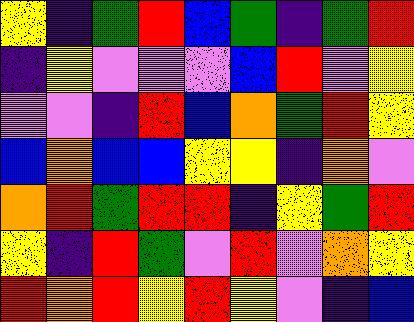[["yellow", "indigo", "green", "red", "blue", "green", "indigo", "green", "red"], ["indigo", "yellow", "violet", "violet", "violet", "blue", "red", "violet", "yellow"], ["violet", "violet", "indigo", "red", "blue", "orange", "green", "red", "yellow"], ["blue", "orange", "blue", "blue", "yellow", "yellow", "indigo", "orange", "violet"], ["orange", "red", "green", "red", "red", "indigo", "yellow", "green", "red"], ["yellow", "indigo", "red", "green", "violet", "red", "violet", "orange", "yellow"], ["red", "orange", "red", "yellow", "red", "yellow", "violet", "indigo", "blue"]]